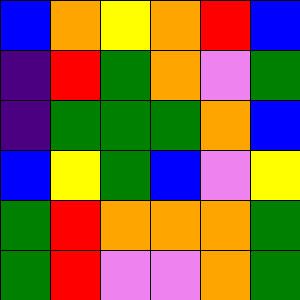[["blue", "orange", "yellow", "orange", "red", "blue"], ["indigo", "red", "green", "orange", "violet", "green"], ["indigo", "green", "green", "green", "orange", "blue"], ["blue", "yellow", "green", "blue", "violet", "yellow"], ["green", "red", "orange", "orange", "orange", "green"], ["green", "red", "violet", "violet", "orange", "green"]]